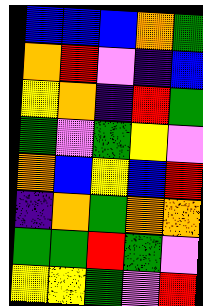[["blue", "blue", "blue", "orange", "green"], ["orange", "red", "violet", "indigo", "blue"], ["yellow", "orange", "indigo", "red", "green"], ["green", "violet", "green", "yellow", "violet"], ["orange", "blue", "yellow", "blue", "red"], ["indigo", "orange", "green", "orange", "orange"], ["green", "green", "red", "green", "violet"], ["yellow", "yellow", "green", "violet", "red"]]